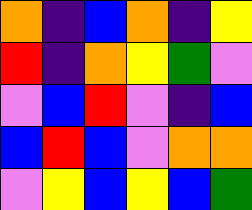[["orange", "indigo", "blue", "orange", "indigo", "yellow"], ["red", "indigo", "orange", "yellow", "green", "violet"], ["violet", "blue", "red", "violet", "indigo", "blue"], ["blue", "red", "blue", "violet", "orange", "orange"], ["violet", "yellow", "blue", "yellow", "blue", "green"]]